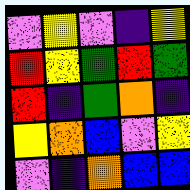[["violet", "yellow", "violet", "indigo", "yellow"], ["red", "yellow", "green", "red", "green"], ["red", "indigo", "green", "orange", "indigo"], ["yellow", "orange", "blue", "violet", "yellow"], ["violet", "indigo", "orange", "blue", "blue"]]